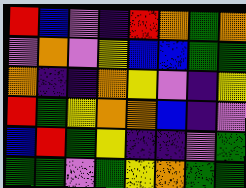[["red", "blue", "violet", "indigo", "red", "orange", "green", "orange"], ["violet", "orange", "violet", "yellow", "blue", "blue", "green", "green"], ["orange", "indigo", "indigo", "orange", "yellow", "violet", "indigo", "yellow"], ["red", "green", "yellow", "orange", "orange", "blue", "indigo", "violet"], ["blue", "red", "green", "yellow", "indigo", "indigo", "violet", "green"], ["green", "green", "violet", "green", "yellow", "orange", "green", "green"]]